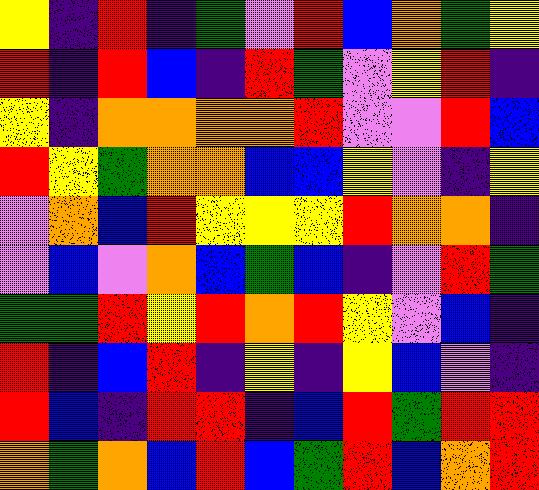[["yellow", "indigo", "red", "indigo", "green", "violet", "red", "blue", "orange", "green", "yellow"], ["red", "indigo", "red", "blue", "indigo", "red", "green", "violet", "yellow", "red", "indigo"], ["yellow", "indigo", "orange", "orange", "orange", "orange", "red", "violet", "violet", "red", "blue"], ["red", "yellow", "green", "orange", "orange", "blue", "blue", "yellow", "violet", "indigo", "yellow"], ["violet", "orange", "blue", "red", "yellow", "yellow", "yellow", "red", "orange", "orange", "indigo"], ["violet", "blue", "violet", "orange", "blue", "green", "blue", "indigo", "violet", "red", "green"], ["green", "green", "red", "yellow", "red", "orange", "red", "yellow", "violet", "blue", "indigo"], ["red", "indigo", "blue", "red", "indigo", "yellow", "indigo", "yellow", "blue", "violet", "indigo"], ["red", "blue", "indigo", "red", "red", "indigo", "blue", "red", "green", "red", "red"], ["orange", "green", "orange", "blue", "red", "blue", "green", "red", "blue", "orange", "red"]]